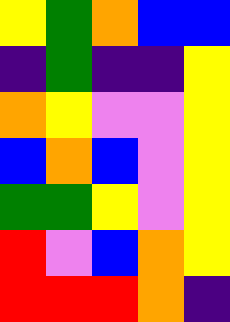[["yellow", "green", "orange", "blue", "blue"], ["indigo", "green", "indigo", "indigo", "yellow"], ["orange", "yellow", "violet", "violet", "yellow"], ["blue", "orange", "blue", "violet", "yellow"], ["green", "green", "yellow", "violet", "yellow"], ["red", "violet", "blue", "orange", "yellow"], ["red", "red", "red", "orange", "indigo"]]